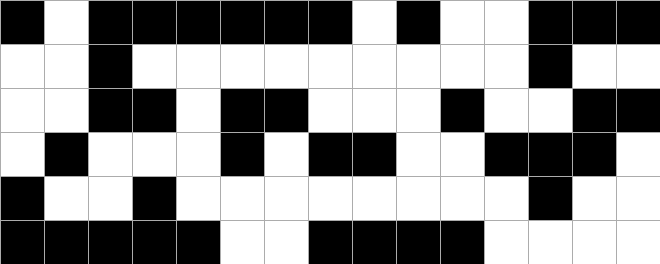[["black", "white", "black", "black", "black", "black", "black", "black", "white", "black", "white", "white", "black", "black", "black"], ["white", "white", "black", "white", "white", "white", "white", "white", "white", "white", "white", "white", "black", "white", "white"], ["white", "white", "black", "black", "white", "black", "black", "white", "white", "white", "black", "white", "white", "black", "black"], ["white", "black", "white", "white", "white", "black", "white", "black", "black", "white", "white", "black", "black", "black", "white"], ["black", "white", "white", "black", "white", "white", "white", "white", "white", "white", "white", "white", "black", "white", "white"], ["black", "black", "black", "black", "black", "white", "white", "black", "black", "black", "black", "white", "white", "white", "white"]]